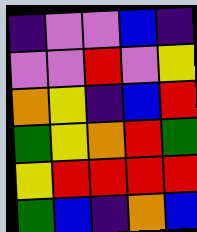[["indigo", "violet", "violet", "blue", "indigo"], ["violet", "violet", "red", "violet", "yellow"], ["orange", "yellow", "indigo", "blue", "red"], ["green", "yellow", "orange", "red", "green"], ["yellow", "red", "red", "red", "red"], ["green", "blue", "indigo", "orange", "blue"]]